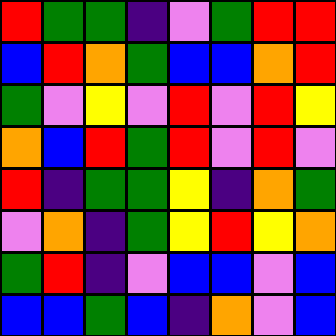[["red", "green", "green", "indigo", "violet", "green", "red", "red"], ["blue", "red", "orange", "green", "blue", "blue", "orange", "red"], ["green", "violet", "yellow", "violet", "red", "violet", "red", "yellow"], ["orange", "blue", "red", "green", "red", "violet", "red", "violet"], ["red", "indigo", "green", "green", "yellow", "indigo", "orange", "green"], ["violet", "orange", "indigo", "green", "yellow", "red", "yellow", "orange"], ["green", "red", "indigo", "violet", "blue", "blue", "violet", "blue"], ["blue", "blue", "green", "blue", "indigo", "orange", "violet", "blue"]]